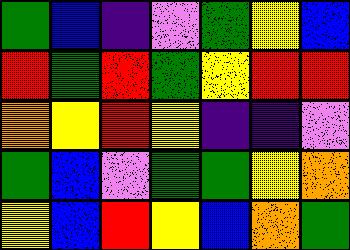[["green", "blue", "indigo", "violet", "green", "yellow", "blue"], ["red", "green", "red", "green", "yellow", "red", "red"], ["orange", "yellow", "red", "yellow", "indigo", "indigo", "violet"], ["green", "blue", "violet", "green", "green", "yellow", "orange"], ["yellow", "blue", "red", "yellow", "blue", "orange", "green"]]